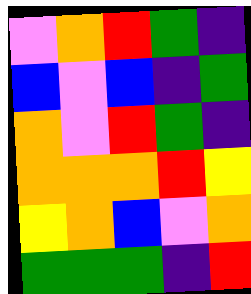[["violet", "orange", "red", "green", "indigo"], ["blue", "violet", "blue", "indigo", "green"], ["orange", "violet", "red", "green", "indigo"], ["orange", "orange", "orange", "red", "yellow"], ["yellow", "orange", "blue", "violet", "orange"], ["green", "green", "green", "indigo", "red"]]